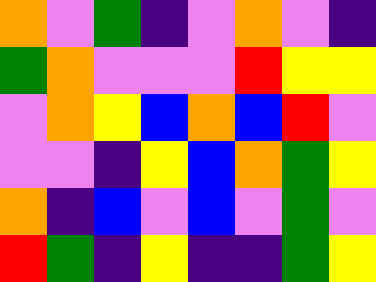[["orange", "violet", "green", "indigo", "violet", "orange", "violet", "indigo"], ["green", "orange", "violet", "violet", "violet", "red", "yellow", "yellow"], ["violet", "orange", "yellow", "blue", "orange", "blue", "red", "violet"], ["violet", "violet", "indigo", "yellow", "blue", "orange", "green", "yellow"], ["orange", "indigo", "blue", "violet", "blue", "violet", "green", "violet"], ["red", "green", "indigo", "yellow", "indigo", "indigo", "green", "yellow"]]